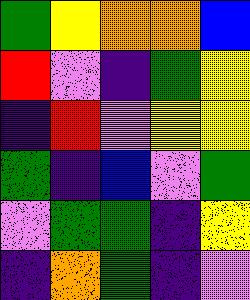[["green", "yellow", "orange", "orange", "blue"], ["red", "violet", "indigo", "green", "yellow"], ["indigo", "red", "violet", "yellow", "yellow"], ["green", "indigo", "blue", "violet", "green"], ["violet", "green", "green", "indigo", "yellow"], ["indigo", "orange", "green", "indigo", "violet"]]